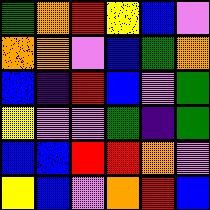[["green", "orange", "red", "yellow", "blue", "violet"], ["orange", "orange", "violet", "blue", "green", "orange"], ["blue", "indigo", "red", "blue", "violet", "green"], ["yellow", "violet", "violet", "green", "indigo", "green"], ["blue", "blue", "red", "red", "orange", "violet"], ["yellow", "blue", "violet", "orange", "red", "blue"]]